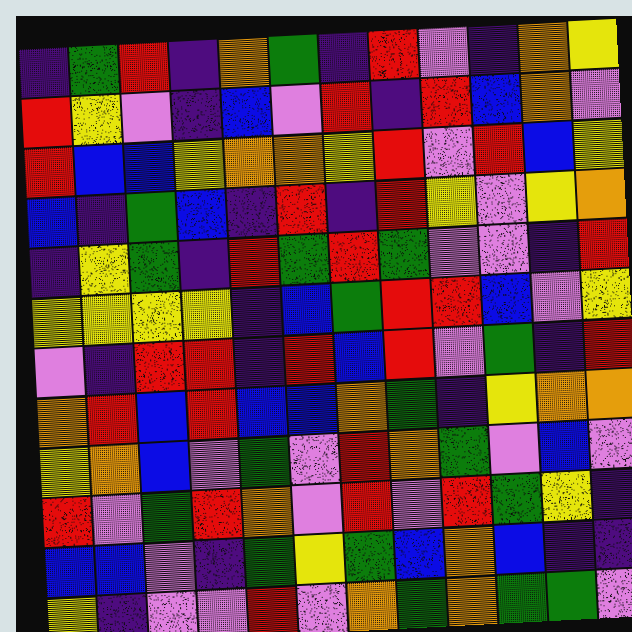[["indigo", "green", "red", "indigo", "orange", "green", "indigo", "red", "violet", "indigo", "orange", "yellow"], ["red", "yellow", "violet", "indigo", "blue", "violet", "red", "indigo", "red", "blue", "orange", "violet"], ["red", "blue", "blue", "yellow", "orange", "orange", "yellow", "red", "violet", "red", "blue", "yellow"], ["blue", "indigo", "green", "blue", "indigo", "red", "indigo", "red", "yellow", "violet", "yellow", "orange"], ["indigo", "yellow", "green", "indigo", "red", "green", "red", "green", "violet", "violet", "indigo", "red"], ["yellow", "yellow", "yellow", "yellow", "indigo", "blue", "green", "red", "red", "blue", "violet", "yellow"], ["violet", "indigo", "red", "red", "indigo", "red", "blue", "red", "violet", "green", "indigo", "red"], ["orange", "red", "blue", "red", "blue", "blue", "orange", "green", "indigo", "yellow", "orange", "orange"], ["yellow", "orange", "blue", "violet", "green", "violet", "red", "orange", "green", "violet", "blue", "violet"], ["red", "violet", "green", "red", "orange", "violet", "red", "violet", "red", "green", "yellow", "indigo"], ["blue", "blue", "violet", "indigo", "green", "yellow", "green", "blue", "orange", "blue", "indigo", "indigo"], ["yellow", "indigo", "violet", "violet", "red", "violet", "orange", "green", "orange", "green", "green", "violet"]]